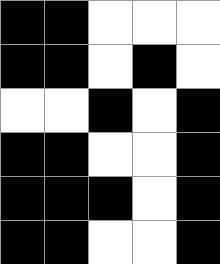[["black", "black", "white", "white", "white"], ["black", "black", "white", "black", "white"], ["white", "white", "black", "white", "black"], ["black", "black", "white", "white", "black"], ["black", "black", "black", "white", "black"], ["black", "black", "white", "white", "black"]]